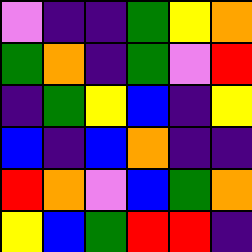[["violet", "indigo", "indigo", "green", "yellow", "orange"], ["green", "orange", "indigo", "green", "violet", "red"], ["indigo", "green", "yellow", "blue", "indigo", "yellow"], ["blue", "indigo", "blue", "orange", "indigo", "indigo"], ["red", "orange", "violet", "blue", "green", "orange"], ["yellow", "blue", "green", "red", "red", "indigo"]]